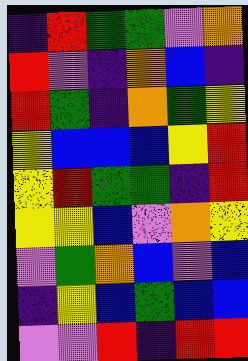[["indigo", "red", "green", "green", "violet", "orange"], ["red", "violet", "indigo", "orange", "blue", "indigo"], ["red", "green", "indigo", "orange", "green", "yellow"], ["yellow", "blue", "blue", "blue", "yellow", "red"], ["yellow", "red", "green", "green", "indigo", "red"], ["yellow", "yellow", "blue", "violet", "orange", "yellow"], ["violet", "green", "orange", "blue", "violet", "blue"], ["indigo", "yellow", "blue", "green", "blue", "blue"], ["violet", "violet", "red", "indigo", "red", "red"]]